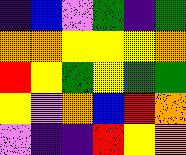[["indigo", "blue", "violet", "green", "indigo", "green"], ["orange", "orange", "yellow", "yellow", "yellow", "orange"], ["red", "yellow", "green", "yellow", "green", "green"], ["yellow", "violet", "orange", "blue", "red", "orange"], ["violet", "indigo", "indigo", "red", "yellow", "orange"]]